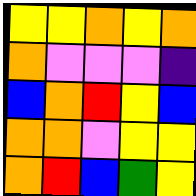[["yellow", "yellow", "orange", "yellow", "orange"], ["orange", "violet", "violet", "violet", "indigo"], ["blue", "orange", "red", "yellow", "blue"], ["orange", "orange", "violet", "yellow", "yellow"], ["orange", "red", "blue", "green", "yellow"]]